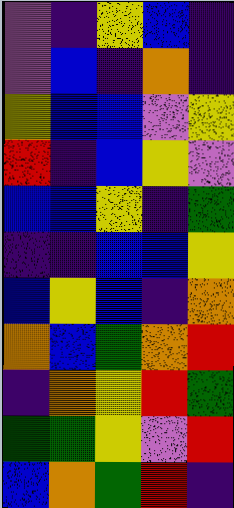[["violet", "indigo", "yellow", "blue", "indigo"], ["violet", "blue", "indigo", "orange", "indigo"], ["yellow", "blue", "blue", "violet", "yellow"], ["red", "indigo", "blue", "yellow", "violet"], ["blue", "blue", "yellow", "indigo", "green"], ["indigo", "indigo", "blue", "blue", "yellow"], ["blue", "yellow", "blue", "indigo", "orange"], ["orange", "blue", "green", "orange", "red"], ["indigo", "orange", "yellow", "red", "green"], ["green", "green", "yellow", "violet", "red"], ["blue", "orange", "green", "red", "indigo"]]